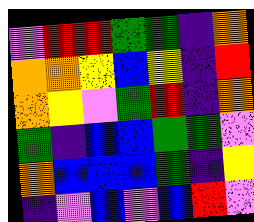[["violet", "red", "red", "green", "green", "indigo", "orange"], ["orange", "orange", "yellow", "blue", "yellow", "indigo", "red"], ["orange", "yellow", "violet", "green", "red", "indigo", "orange"], ["green", "indigo", "blue", "blue", "green", "green", "violet"], ["orange", "blue", "blue", "blue", "green", "indigo", "yellow"], ["indigo", "violet", "blue", "violet", "blue", "red", "violet"]]